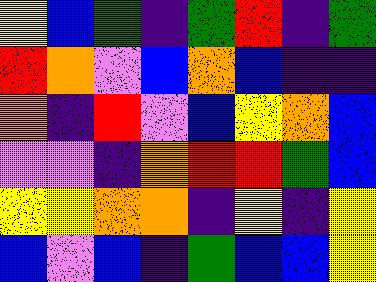[["yellow", "blue", "green", "indigo", "green", "red", "indigo", "green"], ["red", "orange", "violet", "blue", "orange", "blue", "indigo", "indigo"], ["orange", "indigo", "red", "violet", "blue", "yellow", "orange", "blue"], ["violet", "violet", "indigo", "orange", "red", "red", "green", "blue"], ["yellow", "yellow", "orange", "orange", "indigo", "yellow", "indigo", "yellow"], ["blue", "violet", "blue", "indigo", "green", "blue", "blue", "yellow"]]